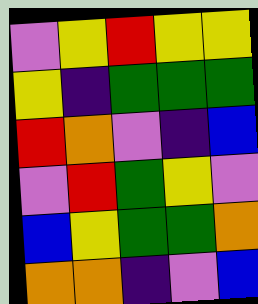[["violet", "yellow", "red", "yellow", "yellow"], ["yellow", "indigo", "green", "green", "green"], ["red", "orange", "violet", "indigo", "blue"], ["violet", "red", "green", "yellow", "violet"], ["blue", "yellow", "green", "green", "orange"], ["orange", "orange", "indigo", "violet", "blue"]]